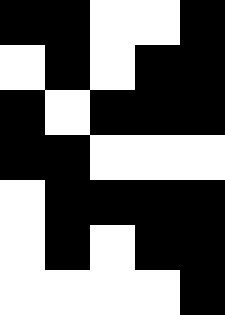[["black", "black", "white", "white", "black"], ["white", "black", "white", "black", "black"], ["black", "white", "black", "black", "black"], ["black", "black", "white", "white", "white"], ["white", "black", "black", "black", "black"], ["white", "black", "white", "black", "black"], ["white", "white", "white", "white", "black"]]